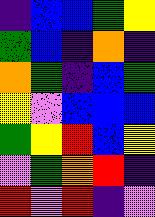[["indigo", "blue", "blue", "green", "yellow"], ["green", "blue", "indigo", "orange", "indigo"], ["orange", "green", "indigo", "blue", "green"], ["yellow", "violet", "blue", "blue", "blue"], ["green", "yellow", "red", "blue", "yellow"], ["violet", "green", "orange", "red", "indigo"], ["red", "violet", "red", "indigo", "violet"]]